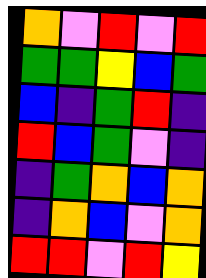[["orange", "violet", "red", "violet", "red"], ["green", "green", "yellow", "blue", "green"], ["blue", "indigo", "green", "red", "indigo"], ["red", "blue", "green", "violet", "indigo"], ["indigo", "green", "orange", "blue", "orange"], ["indigo", "orange", "blue", "violet", "orange"], ["red", "red", "violet", "red", "yellow"]]